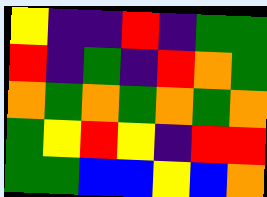[["yellow", "indigo", "indigo", "red", "indigo", "green", "green"], ["red", "indigo", "green", "indigo", "red", "orange", "green"], ["orange", "green", "orange", "green", "orange", "green", "orange"], ["green", "yellow", "red", "yellow", "indigo", "red", "red"], ["green", "green", "blue", "blue", "yellow", "blue", "orange"]]